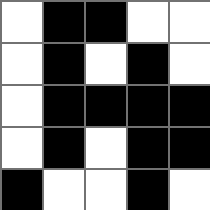[["white", "black", "black", "white", "white"], ["white", "black", "white", "black", "white"], ["white", "black", "black", "black", "black"], ["white", "black", "white", "black", "black"], ["black", "white", "white", "black", "white"]]